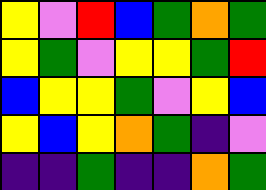[["yellow", "violet", "red", "blue", "green", "orange", "green"], ["yellow", "green", "violet", "yellow", "yellow", "green", "red"], ["blue", "yellow", "yellow", "green", "violet", "yellow", "blue"], ["yellow", "blue", "yellow", "orange", "green", "indigo", "violet"], ["indigo", "indigo", "green", "indigo", "indigo", "orange", "green"]]